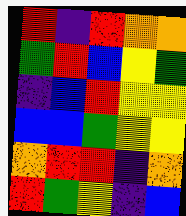[["red", "indigo", "red", "orange", "orange"], ["green", "red", "blue", "yellow", "green"], ["indigo", "blue", "red", "yellow", "yellow"], ["blue", "blue", "green", "yellow", "yellow"], ["orange", "red", "red", "indigo", "orange"], ["red", "green", "yellow", "indigo", "blue"]]